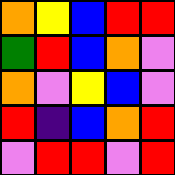[["orange", "yellow", "blue", "red", "red"], ["green", "red", "blue", "orange", "violet"], ["orange", "violet", "yellow", "blue", "violet"], ["red", "indigo", "blue", "orange", "red"], ["violet", "red", "red", "violet", "red"]]